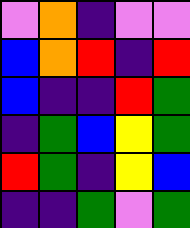[["violet", "orange", "indigo", "violet", "violet"], ["blue", "orange", "red", "indigo", "red"], ["blue", "indigo", "indigo", "red", "green"], ["indigo", "green", "blue", "yellow", "green"], ["red", "green", "indigo", "yellow", "blue"], ["indigo", "indigo", "green", "violet", "green"]]